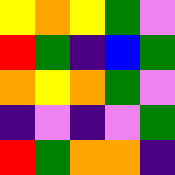[["yellow", "orange", "yellow", "green", "violet"], ["red", "green", "indigo", "blue", "green"], ["orange", "yellow", "orange", "green", "violet"], ["indigo", "violet", "indigo", "violet", "green"], ["red", "green", "orange", "orange", "indigo"]]